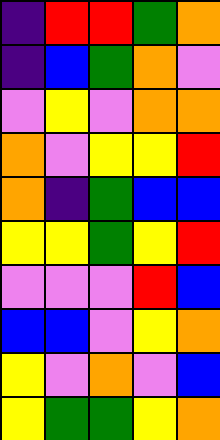[["indigo", "red", "red", "green", "orange"], ["indigo", "blue", "green", "orange", "violet"], ["violet", "yellow", "violet", "orange", "orange"], ["orange", "violet", "yellow", "yellow", "red"], ["orange", "indigo", "green", "blue", "blue"], ["yellow", "yellow", "green", "yellow", "red"], ["violet", "violet", "violet", "red", "blue"], ["blue", "blue", "violet", "yellow", "orange"], ["yellow", "violet", "orange", "violet", "blue"], ["yellow", "green", "green", "yellow", "orange"]]